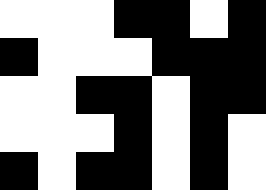[["white", "white", "white", "black", "black", "white", "black"], ["black", "white", "white", "white", "black", "black", "black"], ["white", "white", "black", "black", "white", "black", "black"], ["white", "white", "white", "black", "white", "black", "white"], ["black", "white", "black", "black", "white", "black", "white"]]